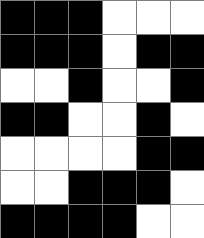[["black", "black", "black", "white", "white", "white"], ["black", "black", "black", "white", "black", "black"], ["white", "white", "black", "white", "white", "black"], ["black", "black", "white", "white", "black", "white"], ["white", "white", "white", "white", "black", "black"], ["white", "white", "black", "black", "black", "white"], ["black", "black", "black", "black", "white", "white"]]